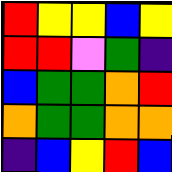[["red", "yellow", "yellow", "blue", "yellow"], ["red", "red", "violet", "green", "indigo"], ["blue", "green", "green", "orange", "red"], ["orange", "green", "green", "orange", "orange"], ["indigo", "blue", "yellow", "red", "blue"]]